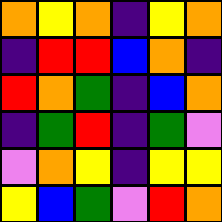[["orange", "yellow", "orange", "indigo", "yellow", "orange"], ["indigo", "red", "red", "blue", "orange", "indigo"], ["red", "orange", "green", "indigo", "blue", "orange"], ["indigo", "green", "red", "indigo", "green", "violet"], ["violet", "orange", "yellow", "indigo", "yellow", "yellow"], ["yellow", "blue", "green", "violet", "red", "orange"]]